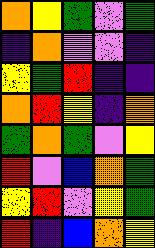[["orange", "yellow", "green", "violet", "green"], ["indigo", "orange", "violet", "violet", "indigo"], ["yellow", "green", "red", "indigo", "indigo"], ["orange", "red", "yellow", "indigo", "orange"], ["green", "orange", "green", "violet", "yellow"], ["red", "violet", "blue", "orange", "green"], ["yellow", "red", "violet", "yellow", "green"], ["red", "indigo", "blue", "orange", "yellow"]]